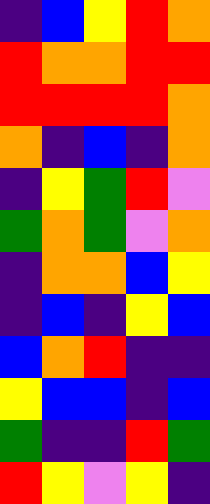[["indigo", "blue", "yellow", "red", "orange"], ["red", "orange", "orange", "red", "red"], ["red", "red", "red", "red", "orange"], ["orange", "indigo", "blue", "indigo", "orange"], ["indigo", "yellow", "green", "red", "violet"], ["green", "orange", "green", "violet", "orange"], ["indigo", "orange", "orange", "blue", "yellow"], ["indigo", "blue", "indigo", "yellow", "blue"], ["blue", "orange", "red", "indigo", "indigo"], ["yellow", "blue", "blue", "indigo", "blue"], ["green", "indigo", "indigo", "red", "green"], ["red", "yellow", "violet", "yellow", "indigo"]]